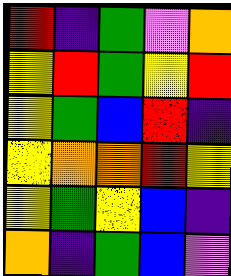[["red", "indigo", "green", "violet", "orange"], ["yellow", "red", "green", "yellow", "red"], ["yellow", "green", "blue", "red", "indigo"], ["yellow", "orange", "orange", "red", "yellow"], ["yellow", "green", "yellow", "blue", "indigo"], ["orange", "indigo", "green", "blue", "violet"]]